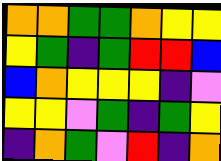[["orange", "orange", "green", "green", "orange", "yellow", "yellow"], ["yellow", "green", "indigo", "green", "red", "red", "blue"], ["blue", "orange", "yellow", "yellow", "yellow", "indigo", "violet"], ["yellow", "yellow", "violet", "green", "indigo", "green", "yellow"], ["indigo", "orange", "green", "violet", "red", "indigo", "orange"]]